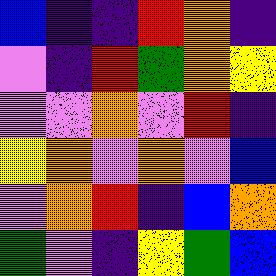[["blue", "indigo", "indigo", "red", "orange", "indigo"], ["violet", "indigo", "red", "green", "orange", "yellow"], ["violet", "violet", "orange", "violet", "red", "indigo"], ["yellow", "orange", "violet", "orange", "violet", "blue"], ["violet", "orange", "red", "indigo", "blue", "orange"], ["green", "violet", "indigo", "yellow", "green", "blue"]]